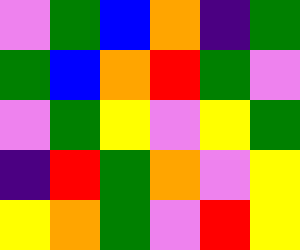[["violet", "green", "blue", "orange", "indigo", "green"], ["green", "blue", "orange", "red", "green", "violet"], ["violet", "green", "yellow", "violet", "yellow", "green"], ["indigo", "red", "green", "orange", "violet", "yellow"], ["yellow", "orange", "green", "violet", "red", "yellow"]]